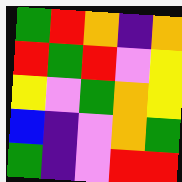[["green", "red", "orange", "indigo", "orange"], ["red", "green", "red", "violet", "yellow"], ["yellow", "violet", "green", "orange", "yellow"], ["blue", "indigo", "violet", "orange", "green"], ["green", "indigo", "violet", "red", "red"]]